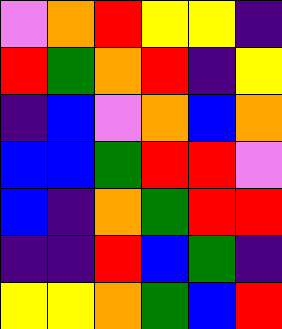[["violet", "orange", "red", "yellow", "yellow", "indigo"], ["red", "green", "orange", "red", "indigo", "yellow"], ["indigo", "blue", "violet", "orange", "blue", "orange"], ["blue", "blue", "green", "red", "red", "violet"], ["blue", "indigo", "orange", "green", "red", "red"], ["indigo", "indigo", "red", "blue", "green", "indigo"], ["yellow", "yellow", "orange", "green", "blue", "red"]]